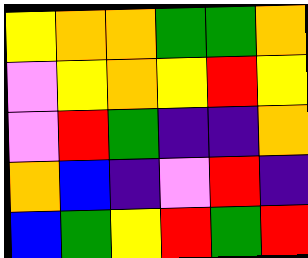[["yellow", "orange", "orange", "green", "green", "orange"], ["violet", "yellow", "orange", "yellow", "red", "yellow"], ["violet", "red", "green", "indigo", "indigo", "orange"], ["orange", "blue", "indigo", "violet", "red", "indigo"], ["blue", "green", "yellow", "red", "green", "red"]]